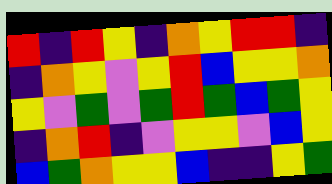[["red", "indigo", "red", "yellow", "indigo", "orange", "yellow", "red", "red", "indigo"], ["indigo", "orange", "yellow", "violet", "yellow", "red", "blue", "yellow", "yellow", "orange"], ["yellow", "violet", "green", "violet", "green", "red", "green", "blue", "green", "yellow"], ["indigo", "orange", "red", "indigo", "violet", "yellow", "yellow", "violet", "blue", "yellow"], ["blue", "green", "orange", "yellow", "yellow", "blue", "indigo", "indigo", "yellow", "green"]]